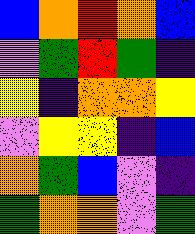[["blue", "orange", "red", "orange", "blue"], ["violet", "green", "red", "green", "indigo"], ["yellow", "indigo", "orange", "orange", "yellow"], ["violet", "yellow", "yellow", "indigo", "blue"], ["orange", "green", "blue", "violet", "indigo"], ["green", "orange", "orange", "violet", "green"]]